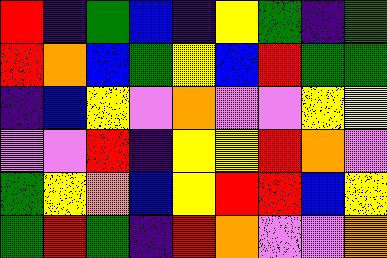[["red", "indigo", "green", "blue", "indigo", "yellow", "green", "indigo", "green"], ["red", "orange", "blue", "green", "yellow", "blue", "red", "green", "green"], ["indigo", "blue", "yellow", "violet", "orange", "violet", "violet", "yellow", "yellow"], ["violet", "violet", "red", "indigo", "yellow", "yellow", "red", "orange", "violet"], ["green", "yellow", "orange", "blue", "yellow", "red", "red", "blue", "yellow"], ["green", "red", "green", "indigo", "red", "orange", "violet", "violet", "orange"]]